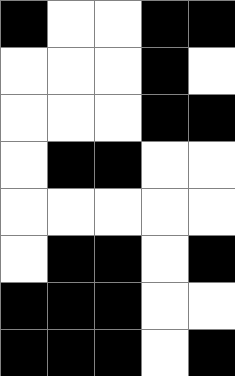[["black", "white", "white", "black", "black"], ["white", "white", "white", "black", "white"], ["white", "white", "white", "black", "black"], ["white", "black", "black", "white", "white"], ["white", "white", "white", "white", "white"], ["white", "black", "black", "white", "black"], ["black", "black", "black", "white", "white"], ["black", "black", "black", "white", "black"]]